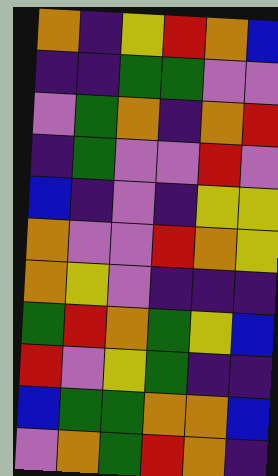[["orange", "indigo", "yellow", "red", "orange", "blue"], ["indigo", "indigo", "green", "green", "violet", "violet"], ["violet", "green", "orange", "indigo", "orange", "red"], ["indigo", "green", "violet", "violet", "red", "violet"], ["blue", "indigo", "violet", "indigo", "yellow", "yellow"], ["orange", "violet", "violet", "red", "orange", "yellow"], ["orange", "yellow", "violet", "indigo", "indigo", "indigo"], ["green", "red", "orange", "green", "yellow", "blue"], ["red", "violet", "yellow", "green", "indigo", "indigo"], ["blue", "green", "green", "orange", "orange", "blue"], ["violet", "orange", "green", "red", "orange", "indigo"]]